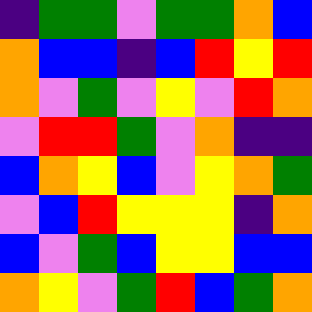[["indigo", "green", "green", "violet", "green", "green", "orange", "blue"], ["orange", "blue", "blue", "indigo", "blue", "red", "yellow", "red"], ["orange", "violet", "green", "violet", "yellow", "violet", "red", "orange"], ["violet", "red", "red", "green", "violet", "orange", "indigo", "indigo"], ["blue", "orange", "yellow", "blue", "violet", "yellow", "orange", "green"], ["violet", "blue", "red", "yellow", "yellow", "yellow", "indigo", "orange"], ["blue", "violet", "green", "blue", "yellow", "yellow", "blue", "blue"], ["orange", "yellow", "violet", "green", "red", "blue", "green", "orange"]]